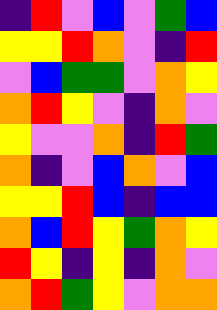[["indigo", "red", "violet", "blue", "violet", "green", "blue"], ["yellow", "yellow", "red", "orange", "violet", "indigo", "red"], ["violet", "blue", "green", "green", "violet", "orange", "yellow"], ["orange", "red", "yellow", "violet", "indigo", "orange", "violet"], ["yellow", "violet", "violet", "orange", "indigo", "red", "green"], ["orange", "indigo", "violet", "blue", "orange", "violet", "blue"], ["yellow", "yellow", "red", "blue", "indigo", "blue", "blue"], ["orange", "blue", "red", "yellow", "green", "orange", "yellow"], ["red", "yellow", "indigo", "yellow", "indigo", "orange", "violet"], ["orange", "red", "green", "yellow", "violet", "orange", "orange"]]